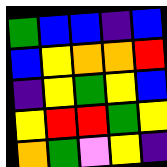[["green", "blue", "blue", "indigo", "blue"], ["blue", "yellow", "orange", "orange", "red"], ["indigo", "yellow", "green", "yellow", "blue"], ["yellow", "red", "red", "green", "yellow"], ["orange", "green", "violet", "yellow", "indigo"]]